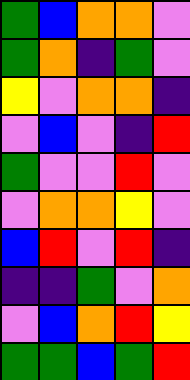[["green", "blue", "orange", "orange", "violet"], ["green", "orange", "indigo", "green", "violet"], ["yellow", "violet", "orange", "orange", "indigo"], ["violet", "blue", "violet", "indigo", "red"], ["green", "violet", "violet", "red", "violet"], ["violet", "orange", "orange", "yellow", "violet"], ["blue", "red", "violet", "red", "indigo"], ["indigo", "indigo", "green", "violet", "orange"], ["violet", "blue", "orange", "red", "yellow"], ["green", "green", "blue", "green", "red"]]